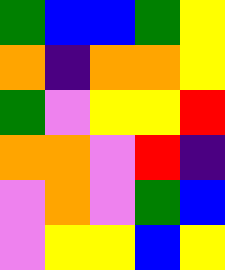[["green", "blue", "blue", "green", "yellow"], ["orange", "indigo", "orange", "orange", "yellow"], ["green", "violet", "yellow", "yellow", "red"], ["orange", "orange", "violet", "red", "indigo"], ["violet", "orange", "violet", "green", "blue"], ["violet", "yellow", "yellow", "blue", "yellow"]]